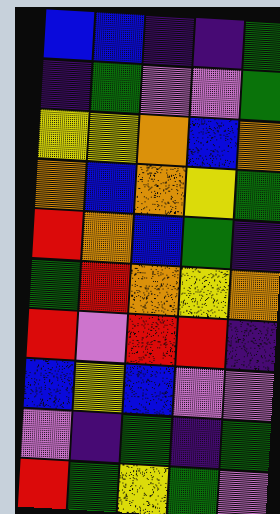[["blue", "blue", "indigo", "indigo", "green"], ["indigo", "green", "violet", "violet", "green"], ["yellow", "yellow", "orange", "blue", "orange"], ["orange", "blue", "orange", "yellow", "green"], ["red", "orange", "blue", "green", "indigo"], ["green", "red", "orange", "yellow", "orange"], ["red", "violet", "red", "red", "indigo"], ["blue", "yellow", "blue", "violet", "violet"], ["violet", "indigo", "green", "indigo", "green"], ["red", "green", "yellow", "green", "violet"]]